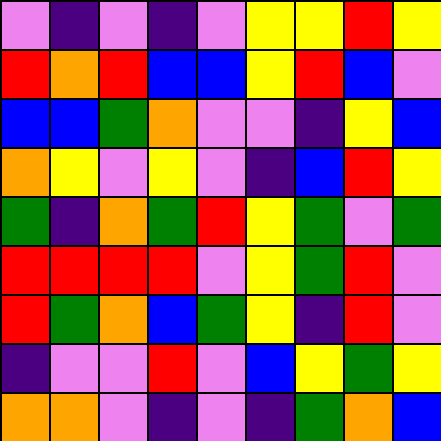[["violet", "indigo", "violet", "indigo", "violet", "yellow", "yellow", "red", "yellow"], ["red", "orange", "red", "blue", "blue", "yellow", "red", "blue", "violet"], ["blue", "blue", "green", "orange", "violet", "violet", "indigo", "yellow", "blue"], ["orange", "yellow", "violet", "yellow", "violet", "indigo", "blue", "red", "yellow"], ["green", "indigo", "orange", "green", "red", "yellow", "green", "violet", "green"], ["red", "red", "red", "red", "violet", "yellow", "green", "red", "violet"], ["red", "green", "orange", "blue", "green", "yellow", "indigo", "red", "violet"], ["indigo", "violet", "violet", "red", "violet", "blue", "yellow", "green", "yellow"], ["orange", "orange", "violet", "indigo", "violet", "indigo", "green", "orange", "blue"]]